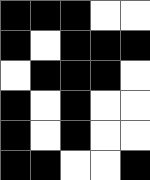[["black", "black", "black", "white", "white"], ["black", "white", "black", "black", "black"], ["white", "black", "black", "black", "white"], ["black", "white", "black", "white", "white"], ["black", "white", "black", "white", "white"], ["black", "black", "white", "white", "black"]]